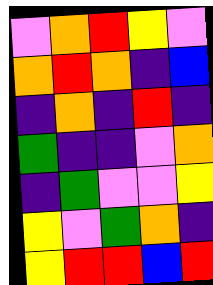[["violet", "orange", "red", "yellow", "violet"], ["orange", "red", "orange", "indigo", "blue"], ["indigo", "orange", "indigo", "red", "indigo"], ["green", "indigo", "indigo", "violet", "orange"], ["indigo", "green", "violet", "violet", "yellow"], ["yellow", "violet", "green", "orange", "indigo"], ["yellow", "red", "red", "blue", "red"]]